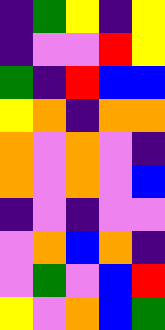[["indigo", "green", "yellow", "indigo", "yellow"], ["indigo", "violet", "violet", "red", "yellow"], ["green", "indigo", "red", "blue", "blue"], ["yellow", "orange", "indigo", "orange", "orange"], ["orange", "violet", "orange", "violet", "indigo"], ["orange", "violet", "orange", "violet", "blue"], ["indigo", "violet", "indigo", "violet", "violet"], ["violet", "orange", "blue", "orange", "indigo"], ["violet", "green", "violet", "blue", "red"], ["yellow", "violet", "orange", "blue", "green"]]